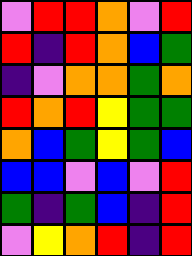[["violet", "red", "red", "orange", "violet", "red"], ["red", "indigo", "red", "orange", "blue", "green"], ["indigo", "violet", "orange", "orange", "green", "orange"], ["red", "orange", "red", "yellow", "green", "green"], ["orange", "blue", "green", "yellow", "green", "blue"], ["blue", "blue", "violet", "blue", "violet", "red"], ["green", "indigo", "green", "blue", "indigo", "red"], ["violet", "yellow", "orange", "red", "indigo", "red"]]